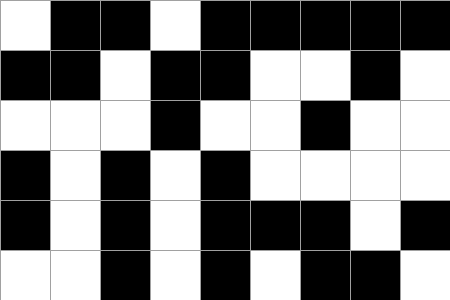[["white", "black", "black", "white", "black", "black", "black", "black", "black"], ["black", "black", "white", "black", "black", "white", "white", "black", "white"], ["white", "white", "white", "black", "white", "white", "black", "white", "white"], ["black", "white", "black", "white", "black", "white", "white", "white", "white"], ["black", "white", "black", "white", "black", "black", "black", "white", "black"], ["white", "white", "black", "white", "black", "white", "black", "black", "white"]]